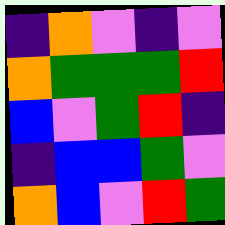[["indigo", "orange", "violet", "indigo", "violet"], ["orange", "green", "green", "green", "red"], ["blue", "violet", "green", "red", "indigo"], ["indigo", "blue", "blue", "green", "violet"], ["orange", "blue", "violet", "red", "green"]]